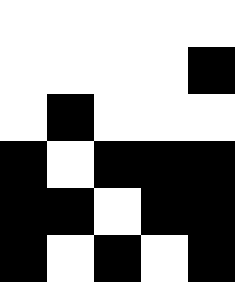[["white", "white", "white", "white", "white"], ["white", "white", "white", "white", "black"], ["white", "black", "white", "white", "white"], ["black", "white", "black", "black", "black"], ["black", "black", "white", "black", "black"], ["black", "white", "black", "white", "black"]]